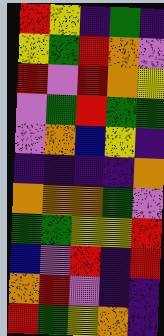[["red", "yellow", "indigo", "green", "indigo"], ["yellow", "green", "red", "orange", "violet"], ["red", "violet", "red", "orange", "yellow"], ["violet", "green", "red", "green", "green"], ["violet", "orange", "blue", "yellow", "indigo"], ["indigo", "indigo", "indigo", "indigo", "orange"], ["orange", "orange", "orange", "green", "violet"], ["green", "green", "yellow", "yellow", "red"], ["blue", "violet", "red", "indigo", "red"], ["orange", "red", "violet", "indigo", "indigo"], ["red", "green", "yellow", "orange", "indigo"]]